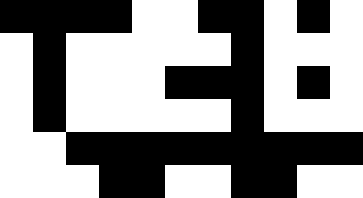[["black", "black", "black", "black", "white", "white", "black", "black", "white", "black", "white"], ["white", "black", "white", "white", "white", "white", "white", "black", "white", "white", "white"], ["white", "black", "white", "white", "white", "black", "black", "black", "white", "black", "white"], ["white", "black", "white", "white", "white", "white", "white", "black", "white", "white", "white"], ["white", "white", "black", "black", "black", "black", "black", "black", "black", "black", "black"], ["white", "white", "white", "black", "black", "white", "white", "black", "black", "white", "white"]]